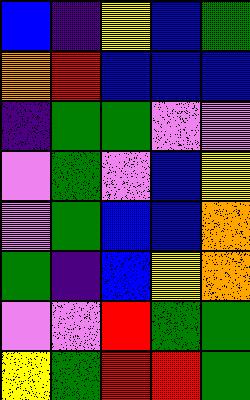[["blue", "indigo", "yellow", "blue", "green"], ["orange", "red", "blue", "blue", "blue"], ["indigo", "green", "green", "violet", "violet"], ["violet", "green", "violet", "blue", "yellow"], ["violet", "green", "blue", "blue", "orange"], ["green", "indigo", "blue", "yellow", "orange"], ["violet", "violet", "red", "green", "green"], ["yellow", "green", "red", "red", "green"]]